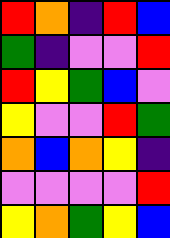[["red", "orange", "indigo", "red", "blue"], ["green", "indigo", "violet", "violet", "red"], ["red", "yellow", "green", "blue", "violet"], ["yellow", "violet", "violet", "red", "green"], ["orange", "blue", "orange", "yellow", "indigo"], ["violet", "violet", "violet", "violet", "red"], ["yellow", "orange", "green", "yellow", "blue"]]